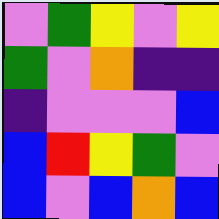[["violet", "green", "yellow", "violet", "yellow"], ["green", "violet", "orange", "indigo", "indigo"], ["indigo", "violet", "violet", "violet", "blue"], ["blue", "red", "yellow", "green", "violet"], ["blue", "violet", "blue", "orange", "blue"]]